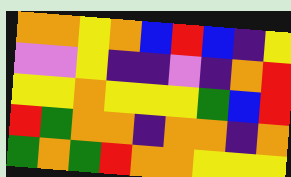[["orange", "orange", "yellow", "orange", "blue", "red", "blue", "indigo", "yellow"], ["violet", "violet", "yellow", "indigo", "indigo", "violet", "indigo", "orange", "red"], ["yellow", "yellow", "orange", "yellow", "yellow", "yellow", "green", "blue", "red"], ["red", "green", "orange", "orange", "indigo", "orange", "orange", "indigo", "orange"], ["green", "orange", "green", "red", "orange", "orange", "yellow", "yellow", "yellow"]]